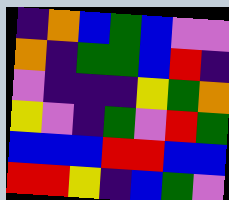[["indigo", "orange", "blue", "green", "blue", "violet", "violet"], ["orange", "indigo", "green", "green", "blue", "red", "indigo"], ["violet", "indigo", "indigo", "indigo", "yellow", "green", "orange"], ["yellow", "violet", "indigo", "green", "violet", "red", "green"], ["blue", "blue", "blue", "red", "red", "blue", "blue"], ["red", "red", "yellow", "indigo", "blue", "green", "violet"]]